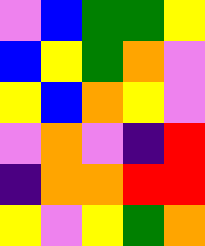[["violet", "blue", "green", "green", "yellow"], ["blue", "yellow", "green", "orange", "violet"], ["yellow", "blue", "orange", "yellow", "violet"], ["violet", "orange", "violet", "indigo", "red"], ["indigo", "orange", "orange", "red", "red"], ["yellow", "violet", "yellow", "green", "orange"]]